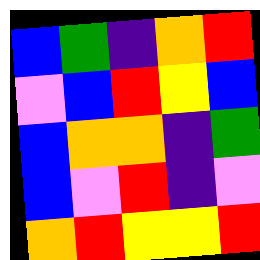[["blue", "green", "indigo", "orange", "red"], ["violet", "blue", "red", "yellow", "blue"], ["blue", "orange", "orange", "indigo", "green"], ["blue", "violet", "red", "indigo", "violet"], ["orange", "red", "yellow", "yellow", "red"]]